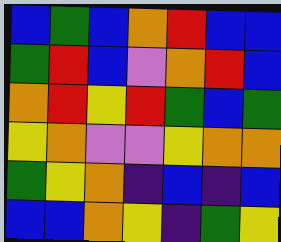[["blue", "green", "blue", "orange", "red", "blue", "blue"], ["green", "red", "blue", "violet", "orange", "red", "blue"], ["orange", "red", "yellow", "red", "green", "blue", "green"], ["yellow", "orange", "violet", "violet", "yellow", "orange", "orange"], ["green", "yellow", "orange", "indigo", "blue", "indigo", "blue"], ["blue", "blue", "orange", "yellow", "indigo", "green", "yellow"]]